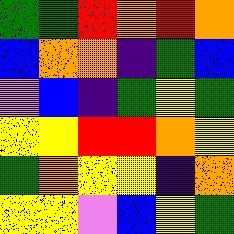[["green", "green", "red", "orange", "red", "orange"], ["blue", "orange", "orange", "indigo", "green", "blue"], ["violet", "blue", "indigo", "green", "yellow", "green"], ["yellow", "yellow", "red", "red", "orange", "yellow"], ["green", "orange", "yellow", "yellow", "indigo", "orange"], ["yellow", "yellow", "violet", "blue", "yellow", "green"]]